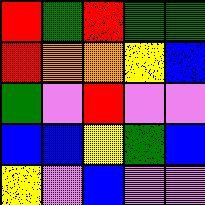[["red", "green", "red", "green", "green"], ["red", "orange", "orange", "yellow", "blue"], ["green", "violet", "red", "violet", "violet"], ["blue", "blue", "yellow", "green", "blue"], ["yellow", "violet", "blue", "violet", "violet"]]